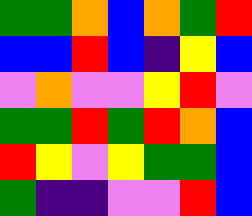[["green", "green", "orange", "blue", "orange", "green", "red"], ["blue", "blue", "red", "blue", "indigo", "yellow", "blue"], ["violet", "orange", "violet", "violet", "yellow", "red", "violet"], ["green", "green", "red", "green", "red", "orange", "blue"], ["red", "yellow", "violet", "yellow", "green", "green", "blue"], ["green", "indigo", "indigo", "violet", "violet", "red", "blue"]]